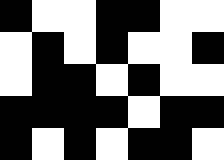[["black", "white", "white", "black", "black", "white", "white"], ["white", "black", "white", "black", "white", "white", "black"], ["white", "black", "black", "white", "black", "white", "white"], ["black", "black", "black", "black", "white", "black", "black"], ["black", "white", "black", "white", "black", "black", "white"]]